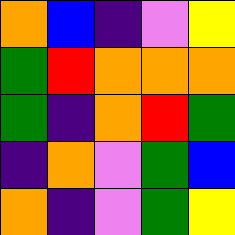[["orange", "blue", "indigo", "violet", "yellow"], ["green", "red", "orange", "orange", "orange"], ["green", "indigo", "orange", "red", "green"], ["indigo", "orange", "violet", "green", "blue"], ["orange", "indigo", "violet", "green", "yellow"]]